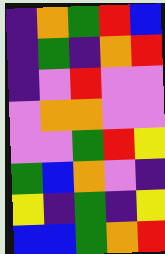[["indigo", "orange", "green", "red", "blue"], ["indigo", "green", "indigo", "orange", "red"], ["indigo", "violet", "red", "violet", "violet"], ["violet", "orange", "orange", "violet", "violet"], ["violet", "violet", "green", "red", "yellow"], ["green", "blue", "orange", "violet", "indigo"], ["yellow", "indigo", "green", "indigo", "yellow"], ["blue", "blue", "green", "orange", "red"]]